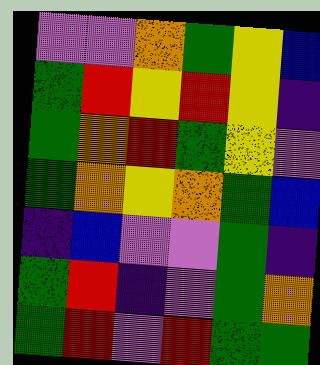[["violet", "violet", "orange", "green", "yellow", "blue"], ["green", "red", "yellow", "red", "yellow", "indigo"], ["green", "orange", "red", "green", "yellow", "violet"], ["green", "orange", "yellow", "orange", "green", "blue"], ["indigo", "blue", "violet", "violet", "green", "indigo"], ["green", "red", "indigo", "violet", "green", "orange"], ["green", "red", "violet", "red", "green", "green"]]